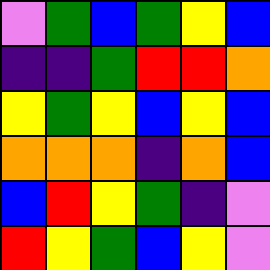[["violet", "green", "blue", "green", "yellow", "blue"], ["indigo", "indigo", "green", "red", "red", "orange"], ["yellow", "green", "yellow", "blue", "yellow", "blue"], ["orange", "orange", "orange", "indigo", "orange", "blue"], ["blue", "red", "yellow", "green", "indigo", "violet"], ["red", "yellow", "green", "blue", "yellow", "violet"]]